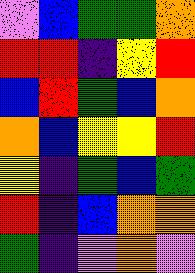[["violet", "blue", "green", "green", "orange"], ["red", "red", "indigo", "yellow", "red"], ["blue", "red", "green", "blue", "orange"], ["orange", "blue", "yellow", "yellow", "red"], ["yellow", "indigo", "green", "blue", "green"], ["red", "indigo", "blue", "orange", "orange"], ["green", "indigo", "violet", "orange", "violet"]]